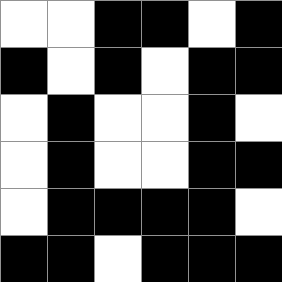[["white", "white", "black", "black", "white", "black"], ["black", "white", "black", "white", "black", "black"], ["white", "black", "white", "white", "black", "white"], ["white", "black", "white", "white", "black", "black"], ["white", "black", "black", "black", "black", "white"], ["black", "black", "white", "black", "black", "black"]]